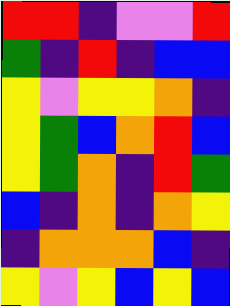[["red", "red", "indigo", "violet", "violet", "red"], ["green", "indigo", "red", "indigo", "blue", "blue"], ["yellow", "violet", "yellow", "yellow", "orange", "indigo"], ["yellow", "green", "blue", "orange", "red", "blue"], ["yellow", "green", "orange", "indigo", "red", "green"], ["blue", "indigo", "orange", "indigo", "orange", "yellow"], ["indigo", "orange", "orange", "orange", "blue", "indigo"], ["yellow", "violet", "yellow", "blue", "yellow", "blue"]]